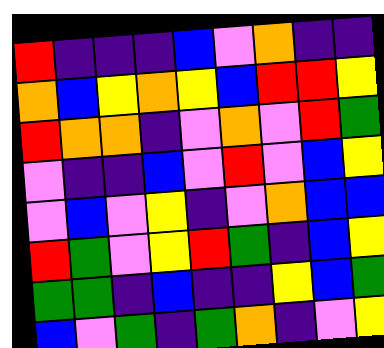[["red", "indigo", "indigo", "indigo", "blue", "violet", "orange", "indigo", "indigo"], ["orange", "blue", "yellow", "orange", "yellow", "blue", "red", "red", "yellow"], ["red", "orange", "orange", "indigo", "violet", "orange", "violet", "red", "green"], ["violet", "indigo", "indigo", "blue", "violet", "red", "violet", "blue", "yellow"], ["violet", "blue", "violet", "yellow", "indigo", "violet", "orange", "blue", "blue"], ["red", "green", "violet", "yellow", "red", "green", "indigo", "blue", "yellow"], ["green", "green", "indigo", "blue", "indigo", "indigo", "yellow", "blue", "green"], ["blue", "violet", "green", "indigo", "green", "orange", "indigo", "violet", "yellow"]]